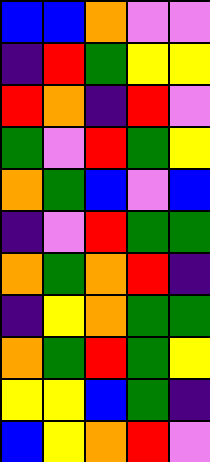[["blue", "blue", "orange", "violet", "violet"], ["indigo", "red", "green", "yellow", "yellow"], ["red", "orange", "indigo", "red", "violet"], ["green", "violet", "red", "green", "yellow"], ["orange", "green", "blue", "violet", "blue"], ["indigo", "violet", "red", "green", "green"], ["orange", "green", "orange", "red", "indigo"], ["indigo", "yellow", "orange", "green", "green"], ["orange", "green", "red", "green", "yellow"], ["yellow", "yellow", "blue", "green", "indigo"], ["blue", "yellow", "orange", "red", "violet"]]